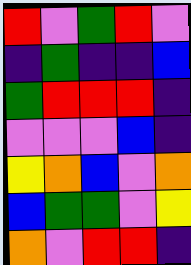[["red", "violet", "green", "red", "violet"], ["indigo", "green", "indigo", "indigo", "blue"], ["green", "red", "red", "red", "indigo"], ["violet", "violet", "violet", "blue", "indigo"], ["yellow", "orange", "blue", "violet", "orange"], ["blue", "green", "green", "violet", "yellow"], ["orange", "violet", "red", "red", "indigo"]]